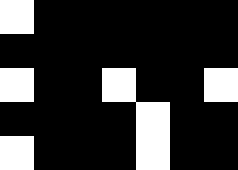[["white", "black", "black", "black", "black", "black", "black"], ["black", "black", "black", "black", "black", "black", "black"], ["white", "black", "black", "white", "black", "black", "white"], ["black", "black", "black", "black", "white", "black", "black"], ["white", "black", "black", "black", "white", "black", "black"]]